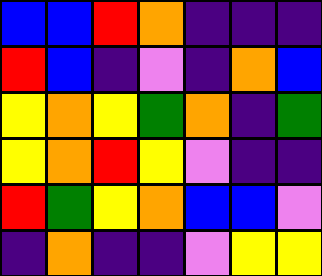[["blue", "blue", "red", "orange", "indigo", "indigo", "indigo"], ["red", "blue", "indigo", "violet", "indigo", "orange", "blue"], ["yellow", "orange", "yellow", "green", "orange", "indigo", "green"], ["yellow", "orange", "red", "yellow", "violet", "indigo", "indigo"], ["red", "green", "yellow", "orange", "blue", "blue", "violet"], ["indigo", "orange", "indigo", "indigo", "violet", "yellow", "yellow"]]